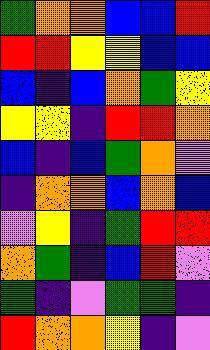[["green", "orange", "orange", "blue", "blue", "red"], ["red", "red", "yellow", "yellow", "blue", "blue"], ["blue", "indigo", "blue", "orange", "green", "yellow"], ["yellow", "yellow", "indigo", "red", "red", "orange"], ["blue", "indigo", "blue", "green", "orange", "violet"], ["indigo", "orange", "orange", "blue", "orange", "blue"], ["violet", "yellow", "indigo", "green", "red", "red"], ["orange", "green", "indigo", "blue", "red", "violet"], ["green", "indigo", "violet", "green", "green", "indigo"], ["red", "orange", "orange", "yellow", "indigo", "violet"]]